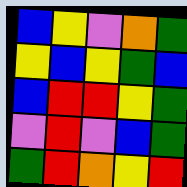[["blue", "yellow", "violet", "orange", "green"], ["yellow", "blue", "yellow", "green", "blue"], ["blue", "red", "red", "yellow", "green"], ["violet", "red", "violet", "blue", "green"], ["green", "red", "orange", "yellow", "red"]]